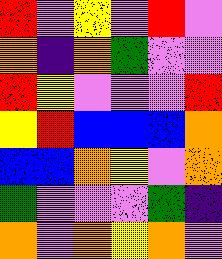[["red", "violet", "yellow", "violet", "red", "violet"], ["orange", "indigo", "orange", "green", "violet", "violet"], ["red", "yellow", "violet", "violet", "violet", "red"], ["yellow", "red", "blue", "blue", "blue", "orange"], ["blue", "blue", "orange", "yellow", "violet", "orange"], ["green", "violet", "violet", "violet", "green", "indigo"], ["orange", "violet", "orange", "yellow", "orange", "violet"]]